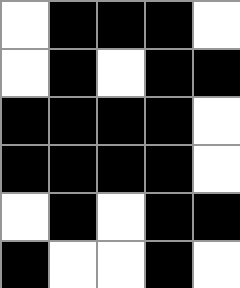[["white", "black", "black", "black", "white"], ["white", "black", "white", "black", "black"], ["black", "black", "black", "black", "white"], ["black", "black", "black", "black", "white"], ["white", "black", "white", "black", "black"], ["black", "white", "white", "black", "white"]]